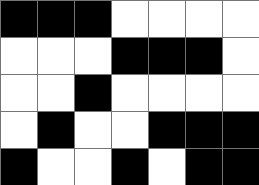[["black", "black", "black", "white", "white", "white", "white"], ["white", "white", "white", "black", "black", "black", "white"], ["white", "white", "black", "white", "white", "white", "white"], ["white", "black", "white", "white", "black", "black", "black"], ["black", "white", "white", "black", "white", "black", "black"]]